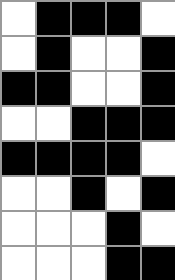[["white", "black", "black", "black", "white"], ["white", "black", "white", "white", "black"], ["black", "black", "white", "white", "black"], ["white", "white", "black", "black", "black"], ["black", "black", "black", "black", "white"], ["white", "white", "black", "white", "black"], ["white", "white", "white", "black", "white"], ["white", "white", "white", "black", "black"]]